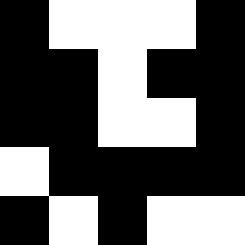[["black", "white", "white", "white", "black"], ["black", "black", "white", "black", "black"], ["black", "black", "white", "white", "black"], ["white", "black", "black", "black", "black"], ["black", "white", "black", "white", "white"]]